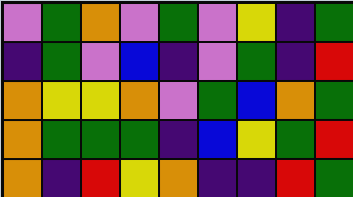[["violet", "green", "orange", "violet", "green", "violet", "yellow", "indigo", "green"], ["indigo", "green", "violet", "blue", "indigo", "violet", "green", "indigo", "red"], ["orange", "yellow", "yellow", "orange", "violet", "green", "blue", "orange", "green"], ["orange", "green", "green", "green", "indigo", "blue", "yellow", "green", "red"], ["orange", "indigo", "red", "yellow", "orange", "indigo", "indigo", "red", "green"]]